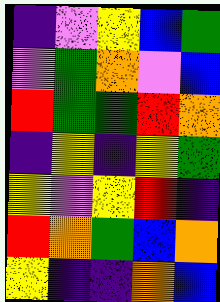[["indigo", "violet", "yellow", "blue", "green"], ["violet", "green", "orange", "violet", "blue"], ["red", "green", "green", "red", "orange"], ["indigo", "yellow", "indigo", "yellow", "green"], ["yellow", "violet", "yellow", "red", "indigo"], ["red", "orange", "green", "blue", "orange"], ["yellow", "indigo", "indigo", "orange", "blue"]]